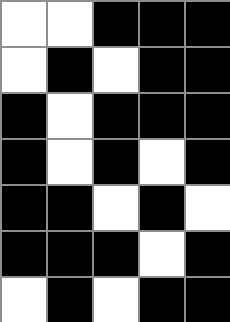[["white", "white", "black", "black", "black"], ["white", "black", "white", "black", "black"], ["black", "white", "black", "black", "black"], ["black", "white", "black", "white", "black"], ["black", "black", "white", "black", "white"], ["black", "black", "black", "white", "black"], ["white", "black", "white", "black", "black"]]